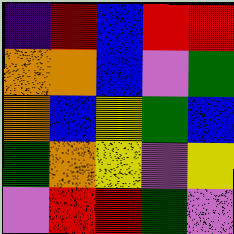[["indigo", "red", "blue", "red", "red"], ["orange", "orange", "blue", "violet", "green"], ["orange", "blue", "yellow", "green", "blue"], ["green", "orange", "yellow", "violet", "yellow"], ["violet", "red", "red", "green", "violet"]]